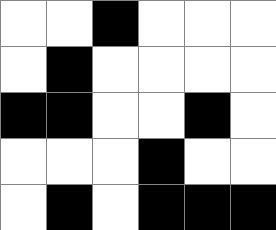[["white", "white", "black", "white", "white", "white"], ["white", "black", "white", "white", "white", "white"], ["black", "black", "white", "white", "black", "white"], ["white", "white", "white", "black", "white", "white"], ["white", "black", "white", "black", "black", "black"]]